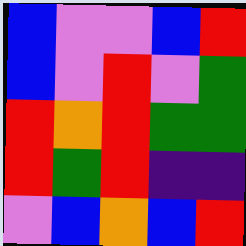[["blue", "violet", "violet", "blue", "red"], ["blue", "violet", "red", "violet", "green"], ["red", "orange", "red", "green", "green"], ["red", "green", "red", "indigo", "indigo"], ["violet", "blue", "orange", "blue", "red"]]